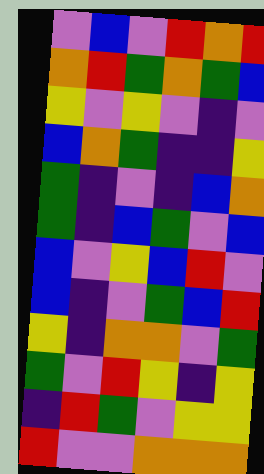[["violet", "blue", "violet", "red", "orange", "red"], ["orange", "red", "green", "orange", "green", "blue"], ["yellow", "violet", "yellow", "violet", "indigo", "violet"], ["blue", "orange", "green", "indigo", "indigo", "yellow"], ["green", "indigo", "violet", "indigo", "blue", "orange"], ["green", "indigo", "blue", "green", "violet", "blue"], ["blue", "violet", "yellow", "blue", "red", "violet"], ["blue", "indigo", "violet", "green", "blue", "red"], ["yellow", "indigo", "orange", "orange", "violet", "green"], ["green", "violet", "red", "yellow", "indigo", "yellow"], ["indigo", "red", "green", "violet", "yellow", "yellow"], ["red", "violet", "violet", "orange", "orange", "orange"]]